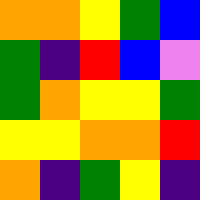[["orange", "orange", "yellow", "green", "blue"], ["green", "indigo", "red", "blue", "violet"], ["green", "orange", "yellow", "yellow", "green"], ["yellow", "yellow", "orange", "orange", "red"], ["orange", "indigo", "green", "yellow", "indigo"]]